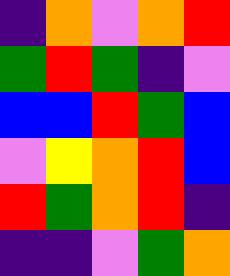[["indigo", "orange", "violet", "orange", "red"], ["green", "red", "green", "indigo", "violet"], ["blue", "blue", "red", "green", "blue"], ["violet", "yellow", "orange", "red", "blue"], ["red", "green", "orange", "red", "indigo"], ["indigo", "indigo", "violet", "green", "orange"]]